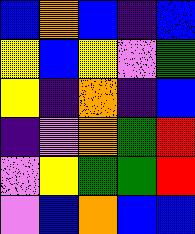[["blue", "orange", "blue", "indigo", "blue"], ["yellow", "blue", "yellow", "violet", "green"], ["yellow", "indigo", "orange", "indigo", "blue"], ["indigo", "violet", "orange", "green", "red"], ["violet", "yellow", "green", "green", "red"], ["violet", "blue", "orange", "blue", "blue"]]